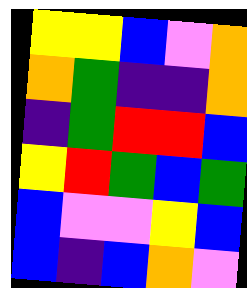[["yellow", "yellow", "blue", "violet", "orange"], ["orange", "green", "indigo", "indigo", "orange"], ["indigo", "green", "red", "red", "blue"], ["yellow", "red", "green", "blue", "green"], ["blue", "violet", "violet", "yellow", "blue"], ["blue", "indigo", "blue", "orange", "violet"]]